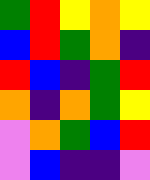[["green", "red", "yellow", "orange", "yellow"], ["blue", "red", "green", "orange", "indigo"], ["red", "blue", "indigo", "green", "red"], ["orange", "indigo", "orange", "green", "yellow"], ["violet", "orange", "green", "blue", "red"], ["violet", "blue", "indigo", "indigo", "violet"]]